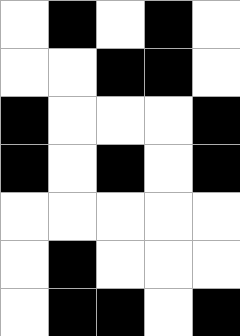[["white", "black", "white", "black", "white"], ["white", "white", "black", "black", "white"], ["black", "white", "white", "white", "black"], ["black", "white", "black", "white", "black"], ["white", "white", "white", "white", "white"], ["white", "black", "white", "white", "white"], ["white", "black", "black", "white", "black"]]